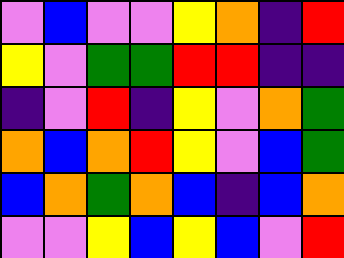[["violet", "blue", "violet", "violet", "yellow", "orange", "indigo", "red"], ["yellow", "violet", "green", "green", "red", "red", "indigo", "indigo"], ["indigo", "violet", "red", "indigo", "yellow", "violet", "orange", "green"], ["orange", "blue", "orange", "red", "yellow", "violet", "blue", "green"], ["blue", "orange", "green", "orange", "blue", "indigo", "blue", "orange"], ["violet", "violet", "yellow", "blue", "yellow", "blue", "violet", "red"]]